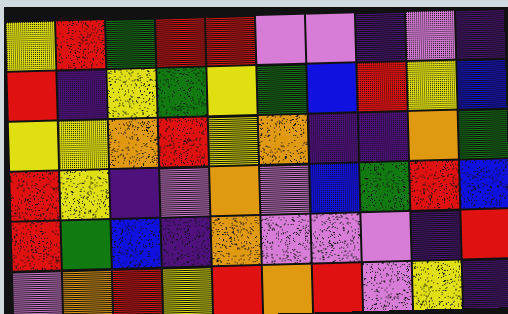[["yellow", "red", "green", "red", "red", "violet", "violet", "indigo", "violet", "indigo"], ["red", "indigo", "yellow", "green", "yellow", "green", "blue", "red", "yellow", "blue"], ["yellow", "yellow", "orange", "red", "yellow", "orange", "indigo", "indigo", "orange", "green"], ["red", "yellow", "indigo", "violet", "orange", "violet", "blue", "green", "red", "blue"], ["red", "green", "blue", "indigo", "orange", "violet", "violet", "violet", "indigo", "red"], ["violet", "orange", "red", "yellow", "red", "orange", "red", "violet", "yellow", "indigo"]]